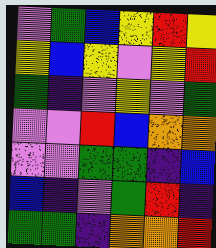[["violet", "green", "blue", "yellow", "red", "yellow"], ["yellow", "blue", "yellow", "violet", "yellow", "red"], ["green", "indigo", "violet", "yellow", "violet", "green"], ["violet", "violet", "red", "blue", "orange", "orange"], ["violet", "violet", "green", "green", "indigo", "blue"], ["blue", "indigo", "violet", "green", "red", "indigo"], ["green", "green", "indigo", "orange", "orange", "red"]]